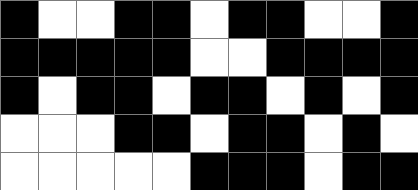[["black", "white", "white", "black", "black", "white", "black", "black", "white", "white", "black"], ["black", "black", "black", "black", "black", "white", "white", "black", "black", "black", "black"], ["black", "white", "black", "black", "white", "black", "black", "white", "black", "white", "black"], ["white", "white", "white", "black", "black", "white", "black", "black", "white", "black", "white"], ["white", "white", "white", "white", "white", "black", "black", "black", "white", "black", "black"]]